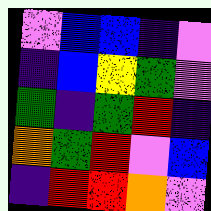[["violet", "blue", "blue", "indigo", "violet"], ["indigo", "blue", "yellow", "green", "violet"], ["green", "indigo", "green", "red", "indigo"], ["orange", "green", "red", "violet", "blue"], ["indigo", "red", "red", "orange", "violet"]]